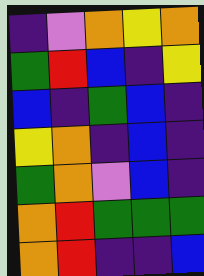[["indigo", "violet", "orange", "yellow", "orange"], ["green", "red", "blue", "indigo", "yellow"], ["blue", "indigo", "green", "blue", "indigo"], ["yellow", "orange", "indigo", "blue", "indigo"], ["green", "orange", "violet", "blue", "indigo"], ["orange", "red", "green", "green", "green"], ["orange", "red", "indigo", "indigo", "blue"]]